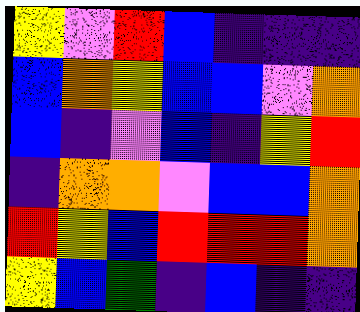[["yellow", "violet", "red", "blue", "indigo", "indigo", "indigo"], ["blue", "orange", "yellow", "blue", "blue", "violet", "orange"], ["blue", "indigo", "violet", "blue", "indigo", "yellow", "red"], ["indigo", "orange", "orange", "violet", "blue", "blue", "orange"], ["red", "yellow", "blue", "red", "red", "red", "orange"], ["yellow", "blue", "green", "indigo", "blue", "indigo", "indigo"]]